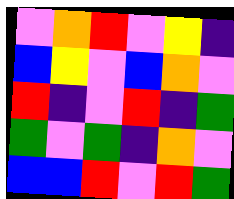[["violet", "orange", "red", "violet", "yellow", "indigo"], ["blue", "yellow", "violet", "blue", "orange", "violet"], ["red", "indigo", "violet", "red", "indigo", "green"], ["green", "violet", "green", "indigo", "orange", "violet"], ["blue", "blue", "red", "violet", "red", "green"]]